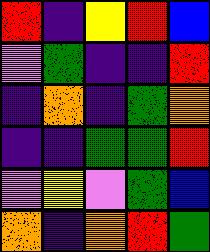[["red", "indigo", "yellow", "red", "blue"], ["violet", "green", "indigo", "indigo", "red"], ["indigo", "orange", "indigo", "green", "orange"], ["indigo", "indigo", "green", "green", "red"], ["violet", "yellow", "violet", "green", "blue"], ["orange", "indigo", "orange", "red", "green"]]